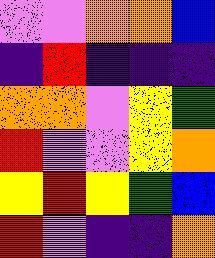[["violet", "violet", "orange", "orange", "blue"], ["indigo", "red", "indigo", "indigo", "indigo"], ["orange", "orange", "violet", "yellow", "green"], ["red", "violet", "violet", "yellow", "orange"], ["yellow", "red", "yellow", "green", "blue"], ["red", "violet", "indigo", "indigo", "orange"]]